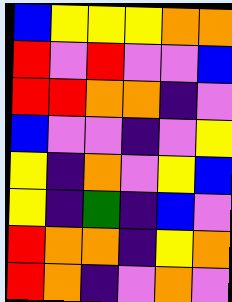[["blue", "yellow", "yellow", "yellow", "orange", "orange"], ["red", "violet", "red", "violet", "violet", "blue"], ["red", "red", "orange", "orange", "indigo", "violet"], ["blue", "violet", "violet", "indigo", "violet", "yellow"], ["yellow", "indigo", "orange", "violet", "yellow", "blue"], ["yellow", "indigo", "green", "indigo", "blue", "violet"], ["red", "orange", "orange", "indigo", "yellow", "orange"], ["red", "orange", "indigo", "violet", "orange", "violet"]]